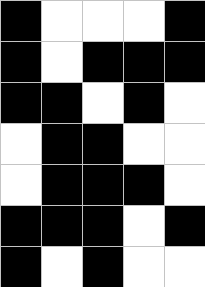[["black", "white", "white", "white", "black"], ["black", "white", "black", "black", "black"], ["black", "black", "white", "black", "white"], ["white", "black", "black", "white", "white"], ["white", "black", "black", "black", "white"], ["black", "black", "black", "white", "black"], ["black", "white", "black", "white", "white"]]